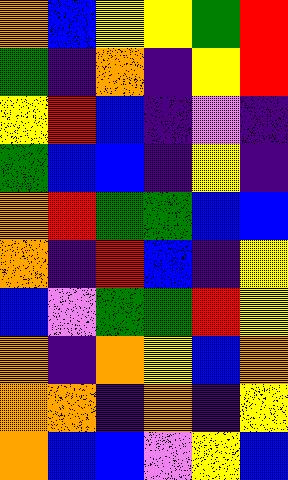[["orange", "blue", "yellow", "yellow", "green", "red"], ["green", "indigo", "orange", "indigo", "yellow", "red"], ["yellow", "red", "blue", "indigo", "violet", "indigo"], ["green", "blue", "blue", "indigo", "yellow", "indigo"], ["orange", "red", "green", "green", "blue", "blue"], ["orange", "indigo", "red", "blue", "indigo", "yellow"], ["blue", "violet", "green", "green", "red", "yellow"], ["orange", "indigo", "orange", "yellow", "blue", "orange"], ["orange", "orange", "indigo", "orange", "indigo", "yellow"], ["orange", "blue", "blue", "violet", "yellow", "blue"]]